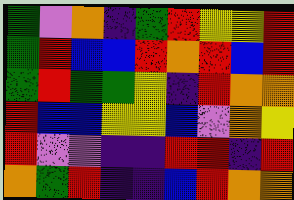[["green", "violet", "orange", "indigo", "green", "red", "yellow", "yellow", "red"], ["green", "red", "blue", "blue", "red", "orange", "red", "blue", "red"], ["green", "red", "green", "green", "yellow", "indigo", "red", "orange", "orange"], ["red", "blue", "blue", "yellow", "yellow", "blue", "violet", "orange", "yellow"], ["red", "violet", "violet", "indigo", "indigo", "red", "red", "indigo", "red"], ["orange", "green", "red", "indigo", "indigo", "blue", "red", "orange", "orange"]]